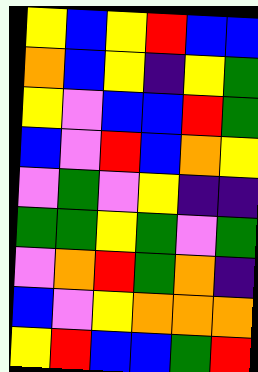[["yellow", "blue", "yellow", "red", "blue", "blue"], ["orange", "blue", "yellow", "indigo", "yellow", "green"], ["yellow", "violet", "blue", "blue", "red", "green"], ["blue", "violet", "red", "blue", "orange", "yellow"], ["violet", "green", "violet", "yellow", "indigo", "indigo"], ["green", "green", "yellow", "green", "violet", "green"], ["violet", "orange", "red", "green", "orange", "indigo"], ["blue", "violet", "yellow", "orange", "orange", "orange"], ["yellow", "red", "blue", "blue", "green", "red"]]